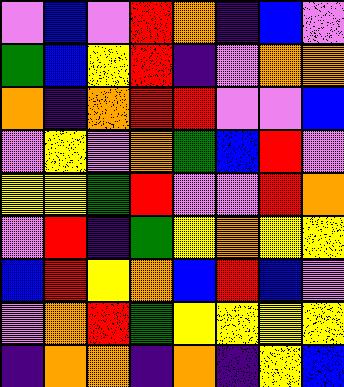[["violet", "blue", "violet", "red", "orange", "indigo", "blue", "violet"], ["green", "blue", "yellow", "red", "indigo", "violet", "orange", "orange"], ["orange", "indigo", "orange", "red", "red", "violet", "violet", "blue"], ["violet", "yellow", "violet", "orange", "green", "blue", "red", "violet"], ["yellow", "yellow", "green", "red", "violet", "violet", "red", "orange"], ["violet", "red", "indigo", "green", "yellow", "orange", "yellow", "yellow"], ["blue", "red", "yellow", "orange", "blue", "red", "blue", "violet"], ["violet", "orange", "red", "green", "yellow", "yellow", "yellow", "yellow"], ["indigo", "orange", "orange", "indigo", "orange", "indigo", "yellow", "blue"]]